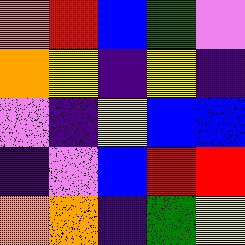[["orange", "red", "blue", "green", "violet"], ["orange", "yellow", "indigo", "yellow", "indigo"], ["violet", "indigo", "yellow", "blue", "blue"], ["indigo", "violet", "blue", "red", "red"], ["orange", "orange", "indigo", "green", "yellow"]]